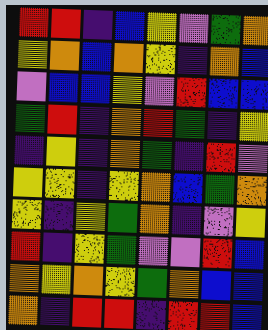[["red", "red", "indigo", "blue", "yellow", "violet", "green", "orange"], ["yellow", "orange", "blue", "orange", "yellow", "indigo", "orange", "blue"], ["violet", "blue", "blue", "yellow", "violet", "red", "blue", "blue"], ["green", "red", "indigo", "orange", "red", "green", "indigo", "yellow"], ["indigo", "yellow", "indigo", "orange", "green", "indigo", "red", "violet"], ["yellow", "yellow", "indigo", "yellow", "orange", "blue", "green", "orange"], ["yellow", "indigo", "yellow", "green", "orange", "indigo", "violet", "yellow"], ["red", "indigo", "yellow", "green", "violet", "violet", "red", "blue"], ["orange", "yellow", "orange", "yellow", "green", "orange", "blue", "blue"], ["orange", "indigo", "red", "red", "indigo", "red", "red", "blue"]]